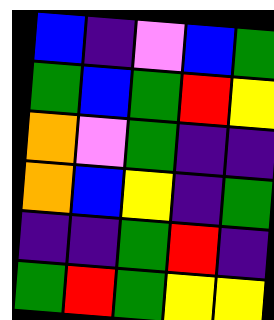[["blue", "indigo", "violet", "blue", "green"], ["green", "blue", "green", "red", "yellow"], ["orange", "violet", "green", "indigo", "indigo"], ["orange", "blue", "yellow", "indigo", "green"], ["indigo", "indigo", "green", "red", "indigo"], ["green", "red", "green", "yellow", "yellow"]]